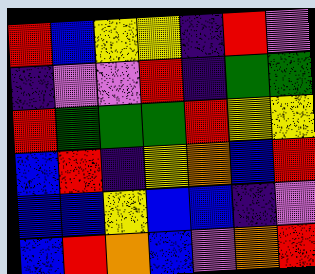[["red", "blue", "yellow", "yellow", "indigo", "red", "violet"], ["indigo", "violet", "violet", "red", "indigo", "green", "green"], ["red", "green", "green", "green", "red", "yellow", "yellow"], ["blue", "red", "indigo", "yellow", "orange", "blue", "red"], ["blue", "blue", "yellow", "blue", "blue", "indigo", "violet"], ["blue", "red", "orange", "blue", "violet", "orange", "red"]]